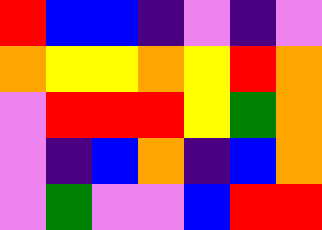[["red", "blue", "blue", "indigo", "violet", "indigo", "violet"], ["orange", "yellow", "yellow", "orange", "yellow", "red", "orange"], ["violet", "red", "red", "red", "yellow", "green", "orange"], ["violet", "indigo", "blue", "orange", "indigo", "blue", "orange"], ["violet", "green", "violet", "violet", "blue", "red", "red"]]